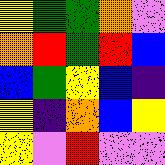[["yellow", "green", "green", "orange", "violet"], ["orange", "red", "green", "red", "blue"], ["blue", "green", "yellow", "blue", "indigo"], ["yellow", "indigo", "orange", "blue", "yellow"], ["yellow", "violet", "red", "violet", "violet"]]